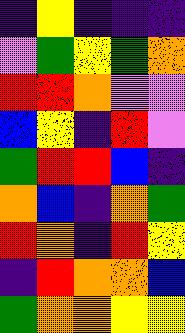[["indigo", "yellow", "indigo", "indigo", "indigo"], ["violet", "green", "yellow", "green", "orange"], ["red", "red", "orange", "violet", "violet"], ["blue", "yellow", "indigo", "red", "violet"], ["green", "red", "red", "blue", "indigo"], ["orange", "blue", "indigo", "orange", "green"], ["red", "orange", "indigo", "red", "yellow"], ["indigo", "red", "orange", "orange", "blue"], ["green", "orange", "orange", "yellow", "yellow"]]